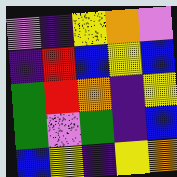[["violet", "indigo", "yellow", "orange", "violet"], ["indigo", "red", "blue", "yellow", "blue"], ["green", "red", "orange", "indigo", "yellow"], ["green", "violet", "green", "indigo", "blue"], ["blue", "yellow", "indigo", "yellow", "orange"]]